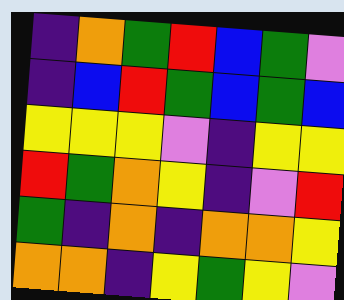[["indigo", "orange", "green", "red", "blue", "green", "violet"], ["indigo", "blue", "red", "green", "blue", "green", "blue"], ["yellow", "yellow", "yellow", "violet", "indigo", "yellow", "yellow"], ["red", "green", "orange", "yellow", "indigo", "violet", "red"], ["green", "indigo", "orange", "indigo", "orange", "orange", "yellow"], ["orange", "orange", "indigo", "yellow", "green", "yellow", "violet"]]